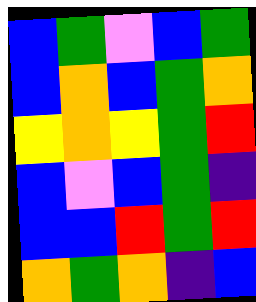[["blue", "green", "violet", "blue", "green"], ["blue", "orange", "blue", "green", "orange"], ["yellow", "orange", "yellow", "green", "red"], ["blue", "violet", "blue", "green", "indigo"], ["blue", "blue", "red", "green", "red"], ["orange", "green", "orange", "indigo", "blue"]]